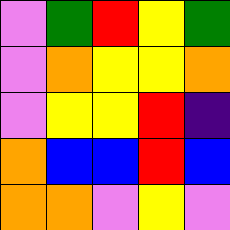[["violet", "green", "red", "yellow", "green"], ["violet", "orange", "yellow", "yellow", "orange"], ["violet", "yellow", "yellow", "red", "indigo"], ["orange", "blue", "blue", "red", "blue"], ["orange", "orange", "violet", "yellow", "violet"]]